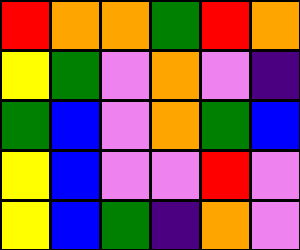[["red", "orange", "orange", "green", "red", "orange"], ["yellow", "green", "violet", "orange", "violet", "indigo"], ["green", "blue", "violet", "orange", "green", "blue"], ["yellow", "blue", "violet", "violet", "red", "violet"], ["yellow", "blue", "green", "indigo", "orange", "violet"]]